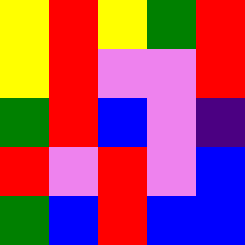[["yellow", "red", "yellow", "green", "red"], ["yellow", "red", "violet", "violet", "red"], ["green", "red", "blue", "violet", "indigo"], ["red", "violet", "red", "violet", "blue"], ["green", "blue", "red", "blue", "blue"]]